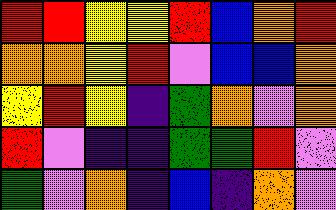[["red", "red", "yellow", "yellow", "red", "blue", "orange", "red"], ["orange", "orange", "yellow", "red", "violet", "blue", "blue", "orange"], ["yellow", "red", "yellow", "indigo", "green", "orange", "violet", "orange"], ["red", "violet", "indigo", "indigo", "green", "green", "red", "violet"], ["green", "violet", "orange", "indigo", "blue", "indigo", "orange", "violet"]]